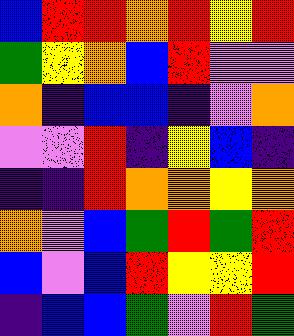[["blue", "red", "red", "orange", "red", "yellow", "red"], ["green", "yellow", "orange", "blue", "red", "violet", "violet"], ["orange", "indigo", "blue", "blue", "indigo", "violet", "orange"], ["violet", "violet", "red", "indigo", "yellow", "blue", "indigo"], ["indigo", "indigo", "red", "orange", "orange", "yellow", "orange"], ["orange", "violet", "blue", "green", "red", "green", "red"], ["blue", "violet", "blue", "red", "yellow", "yellow", "red"], ["indigo", "blue", "blue", "green", "violet", "red", "green"]]